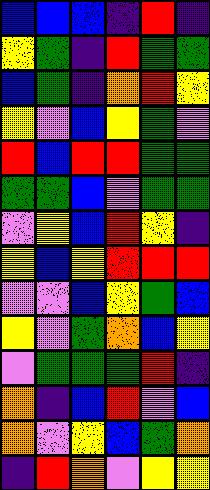[["blue", "blue", "blue", "indigo", "red", "indigo"], ["yellow", "green", "indigo", "red", "green", "green"], ["blue", "green", "indigo", "orange", "red", "yellow"], ["yellow", "violet", "blue", "yellow", "green", "violet"], ["red", "blue", "red", "red", "green", "green"], ["green", "green", "blue", "violet", "green", "green"], ["violet", "yellow", "blue", "red", "yellow", "indigo"], ["yellow", "blue", "yellow", "red", "red", "red"], ["violet", "violet", "blue", "yellow", "green", "blue"], ["yellow", "violet", "green", "orange", "blue", "yellow"], ["violet", "green", "green", "green", "red", "indigo"], ["orange", "indigo", "blue", "red", "violet", "blue"], ["orange", "violet", "yellow", "blue", "green", "orange"], ["indigo", "red", "orange", "violet", "yellow", "yellow"]]